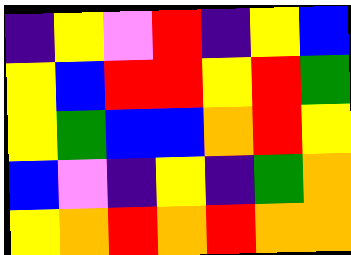[["indigo", "yellow", "violet", "red", "indigo", "yellow", "blue"], ["yellow", "blue", "red", "red", "yellow", "red", "green"], ["yellow", "green", "blue", "blue", "orange", "red", "yellow"], ["blue", "violet", "indigo", "yellow", "indigo", "green", "orange"], ["yellow", "orange", "red", "orange", "red", "orange", "orange"]]